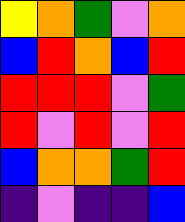[["yellow", "orange", "green", "violet", "orange"], ["blue", "red", "orange", "blue", "red"], ["red", "red", "red", "violet", "green"], ["red", "violet", "red", "violet", "red"], ["blue", "orange", "orange", "green", "red"], ["indigo", "violet", "indigo", "indigo", "blue"]]